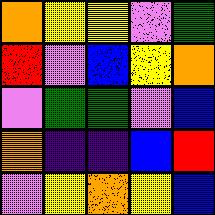[["orange", "yellow", "yellow", "violet", "green"], ["red", "violet", "blue", "yellow", "orange"], ["violet", "green", "green", "violet", "blue"], ["orange", "indigo", "indigo", "blue", "red"], ["violet", "yellow", "orange", "yellow", "blue"]]